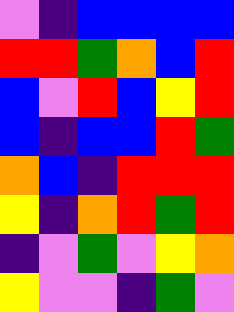[["violet", "indigo", "blue", "blue", "blue", "blue"], ["red", "red", "green", "orange", "blue", "red"], ["blue", "violet", "red", "blue", "yellow", "red"], ["blue", "indigo", "blue", "blue", "red", "green"], ["orange", "blue", "indigo", "red", "red", "red"], ["yellow", "indigo", "orange", "red", "green", "red"], ["indigo", "violet", "green", "violet", "yellow", "orange"], ["yellow", "violet", "violet", "indigo", "green", "violet"]]